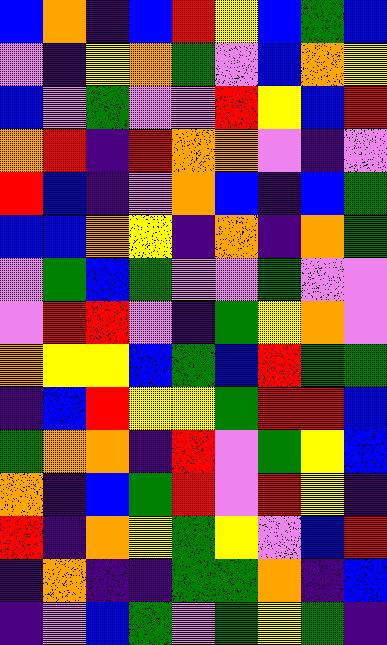[["blue", "orange", "indigo", "blue", "red", "yellow", "blue", "green", "blue"], ["violet", "indigo", "yellow", "orange", "green", "violet", "blue", "orange", "yellow"], ["blue", "violet", "green", "violet", "violet", "red", "yellow", "blue", "red"], ["orange", "red", "indigo", "red", "orange", "orange", "violet", "indigo", "violet"], ["red", "blue", "indigo", "violet", "orange", "blue", "indigo", "blue", "green"], ["blue", "blue", "orange", "yellow", "indigo", "orange", "indigo", "orange", "green"], ["violet", "green", "blue", "green", "violet", "violet", "green", "violet", "violet"], ["violet", "red", "red", "violet", "indigo", "green", "yellow", "orange", "violet"], ["orange", "yellow", "yellow", "blue", "green", "blue", "red", "green", "green"], ["indigo", "blue", "red", "yellow", "yellow", "green", "red", "red", "blue"], ["green", "orange", "orange", "indigo", "red", "violet", "green", "yellow", "blue"], ["orange", "indigo", "blue", "green", "red", "violet", "red", "yellow", "indigo"], ["red", "indigo", "orange", "yellow", "green", "yellow", "violet", "blue", "red"], ["indigo", "orange", "indigo", "indigo", "green", "green", "orange", "indigo", "blue"], ["indigo", "violet", "blue", "green", "violet", "green", "yellow", "green", "indigo"]]